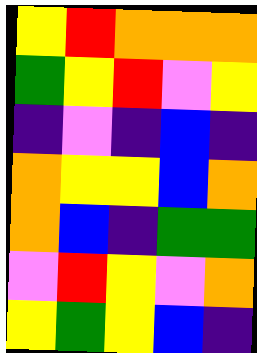[["yellow", "red", "orange", "orange", "orange"], ["green", "yellow", "red", "violet", "yellow"], ["indigo", "violet", "indigo", "blue", "indigo"], ["orange", "yellow", "yellow", "blue", "orange"], ["orange", "blue", "indigo", "green", "green"], ["violet", "red", "yellow", "violet", "orange"], ["yellow", "green", "yellow", "blue", "indigo"]]